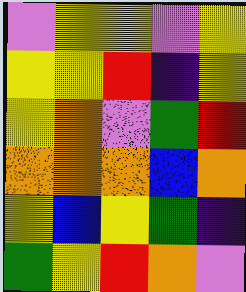[["violet", "yellow", "yellow", "violet", "yellow"], ["yellow", "yellow", "red", "indigo", "yellow"], ["yellow", "orange", "violet", "green", "red"], ["orange", "orange", "orange", "blue", "orange"], ["yellow", "blue", "yellow", "green", "indigo"], ["green", "yellow", "red", "orange", "violet"]]